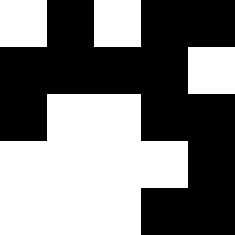[["white", "black", "white", "black", "black"], ["black", "black", "black", "black", "white"], ["black", "white", "white", "black", "black"], ["white", "white", "white", "white", "black"], ["white", "white", "white", "black", "black"]]